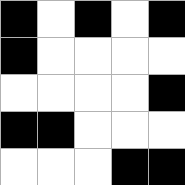[["black", "white", "black", "white", "black"], ["black", "white", "white", "white", "white"], ["white", "white", "white", "white", "black"], ["black", "black", "white", "white", "white"], ["white", "white", "white", "black", "black"]]